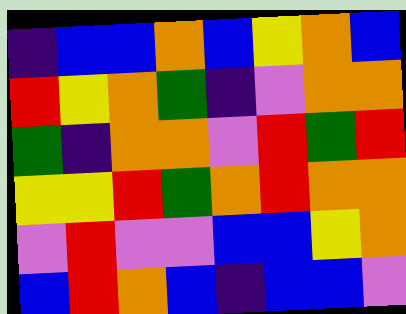[["indigo", "blue", "blue", "orange", "blue", "yellow", "orange", "blue"], ["red", "yellow", "orange", "green", "indigo", "violet", "orange", "orange"], ["green", "indigo", "orange", "orange", "violet", "red", "green", "red"], ["yellow", "yellow", "red", "green", "orange", "red", "orange", "orange"], ["violet", "red", "violet", "violet", "blue", "blue", "yellow", "orange"], ["blue", "red", "orange", "blue", "indigo", "blue", "blue", "violet"]]